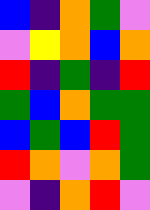[["blue", "indigo", "orange", "green", "violet"], ["violet", "yellow", "orange", "blue", "orange"], ["red", "indigo", "green", "indigo", "red"], ["green", "blue", "orange", "green", "green"], ["blue", "green", "blue", "red", "green"], ["red", "orange", "violet", "orange", "green"], ["violet", "indigo", "orange", "red", "violet"]]